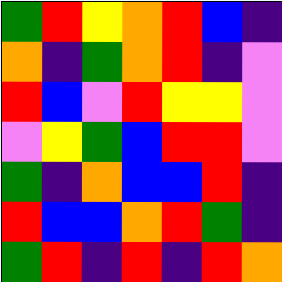[["green", "red", "yellow", "orange", "red", "blue", "indigo"], ["orange", "indigo", "green", "orange", "red", "indigo", "violet"], ["red", "blue", "violet", "red", "yellow", "yellow", "violet"], ["violet", "yellow", "green", "blue", "red", "red", "violet"], ["green", "indigo", "orange", "blue", "blue", "red", "indigo"], ["red", "blue", "blue", "orange", "red", "green", "indigo"], ["green", "red", "indigo", "red", "indigo", "red", "orange"]]